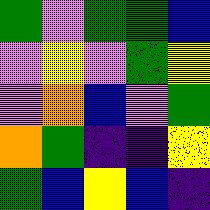[["green", "violet", "green", "green", "blue"], ["violet", "yellow", "violet", "green", "yellow"], ["violet", "orange", "blue", "violet", "green"], ["orange", "green", "indigo", "indigo", "yellow"], ["green", "blue", "yellow", "blue", "indigo"]]